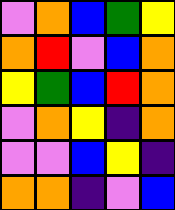[["violet", "orange", "blue", "green", "yellow"], ["orange", "red", "violet", "blue", "orange"], ["yellow", "green", "blue", "red", "orange"], ["violet", "orange", "yellow", "indigo", "orange"], ["violet", "violet", "blue", "yellow", "indigo"], ["orange", "orange", "indigo", "violet", "blue"]]